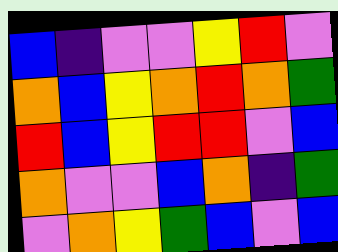[["blue", "indigo", "violet", "violet", "yellow", "red", "violet"], ["orange", "blue", "yellow", "orange", "red", "orange", "green"], ["red", "blue", "yellow", "red", "red", "violet", "blue"], ["orange", "violet", "violet", "blue", "orange", "indigo", "green"], ["violet", "orange", "yellow", "green", "blue", "violet", "blue"]]